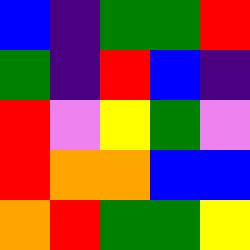[["blue", "indigo", "green", "green", "red"], ["green", "indigo", "red", "blue", "indigo"], ["red", "violet", "yellow", "green", "violet"], ["red", "orange", "orange", "blue", "blue"], ["orange", "red", "green", "green", "yellow"]]